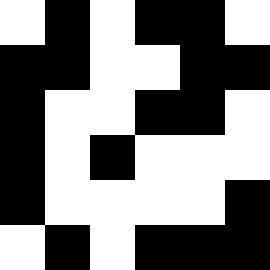[["white", "black", "white", "black", "black", "white"], ["black", "black", "white", "white", "black", "black"], ["black", "white", "white", "black", "black", "white"], ["black", "white", "black", "white", "white", "white"], ["black", "white", "white", "white", "white", "black"], ["white", "black", "white", "black", "black", "black"]]